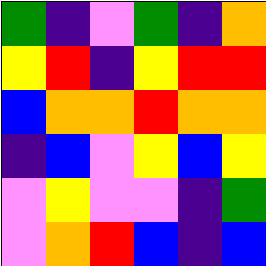[["green", "indigo", "violet", "green", "indigo", "orange"], ["yellow", "red", "indigo", "yellow", "red", "red"], ["blue", "orange", "orange", "red", "orange", "orange"], ["indigo", "blue", "violet", "yellow", "blue", "yellow"], ["violet", "yellow", "violet", "violet", "indigo", "green"], ["violet", "orange", "red", "blue", "indigo", "blue"]]